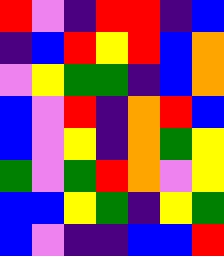[["red", "violet", "indigo", "red", "red", "indigo", "blue"], ["indigo", "blue", "red", "yellow", "red", "blue", "orange"], ["violet", "yellow", "green", "green", "indigo", "blue", "orange"], ["blue", "violet", "red", "indigo", "orange", "red", "blue"], ["blue", "violet", "yellow", "indigo", "orange", "green", "yellow"], ["green", "violet", "green", "red", "orange", "violet", "yellow"], ["blue", "blue", "yellow", "green", "indigo", "yellow", "green"], ["blue", "violet", "indigo", "indigo", "blue", "blue", "red"]]